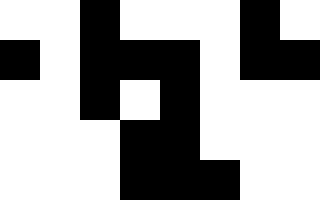[["white", "white", "black", "white", "white", "white", "black", "white"], ["black", "white", "black", "black", "black", "white", "black", "black"], ["white", "white", "black", "white", "black", "white", "white", "white"], ["white", "white", "white", "black", "black", "white", "white", "white"], ["white", "white", "white", "black", "black", "black", "white", "white"]]